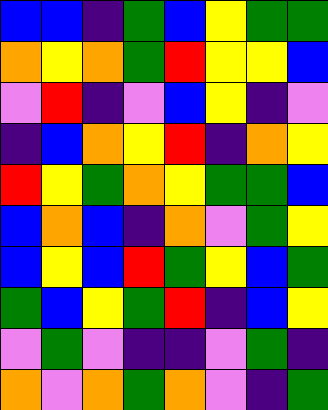[["blue", "blue", "indigo", "green", "blue", "yellow", "green", "green"], ["orange", "yellow", "orange", "green", "red", "yellow", "yellow", "blue"], ["violet", "red", "indigo", "violet", "blue", "yellow", "indigo", "violet"], ["indigo", "blue", "orange", "yellow", "red", "indigo", "orange", "yellow"], ["red", "yellow", "green", "orange", "yellow", "green", "green", "blue"], ["blue", "orange", "blue", "indigo", "orange", "violet", "green", "yellow"], ["blue", "yellow", "blue", "red", "green", "yellow", "blue", "green"], ["green", "blue", "yellow", "green", "red", "indigo", "blue", "yellow"], ["violet", "green", "violet", "indigo", "indigo", "violet", "green", "indigo"], ["orange", "violet", "orange", "green", "orange", "violet", "indigo", "green"]]